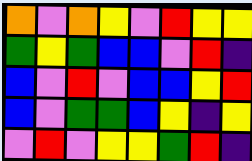[["orange", "violet", "orange", "yellow", "violet", "red", "yellow", "yellow"], ["green", "yellow", "green", "blue", "blue", "violet", "red", "indigo"], ["blue", "violet", "red", "violet", "blue", "blue", "yellow", "red"], ["blue", "violet", "green", "green", "blue", "yellow", "indigo", "yellow"], ["violet", "red", "violet", "yellow", "yellow", "green", "red", "indigo"]]